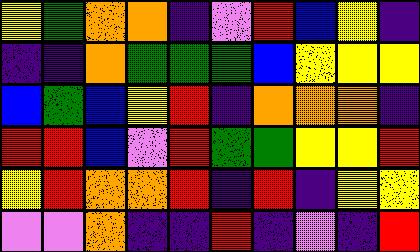[["yellow", "green", "orange", "orange", "indigo", "violet", "red", "blue", "yellow", "indigo"], ["indigo", "indigo", "orange", "green", "green", "green", "blue", "yellow", "yellow", "yellow"], ["blue", "green", "blue", "yellow", "red", "indigo", "orange", "orange", "orange", "indigo"], ["red", "red", "blue", "violet", "red", "green", "green", "yellow", "yellow", "red"], ["yellow", "red", "orange", "orange", "red", "indigo", "red", "indigo", "yellow", "yellow"], ["violet", "violet", "orange", "indigo", "indigo", "red", "indigo", "violet", "indigo", "red"]]